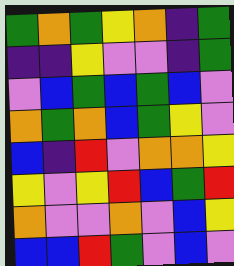[["green", "orange", "green", "yellow", "orange", "indigo", "green"], ["indigo", "indigo", "yellow", "violet", "violet", "indigo", "green"], ["violet", "blue", "green", "blue", "green", "blue", "violet"], ["orange", "green", "orange", "blue", "green", "yellow", "violet"], ["blue", "indigo", "red", "violet", "orange", "orange", "yellow"], ["yellow", "violet", "yellow", "red", "blue", "green", "red"], ["orange", "violet", "violet", "orange", "violet", "blue", "yellow"], ["blue", "blue", "red", "green", "violet", "blue", "violet"]]